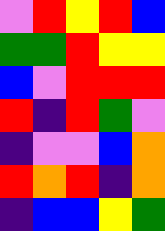[["violet", "red", "yellow", "red", "blue"], ["green", "green", "red", "yellow", "yellow"], ["blue", "violet", "red", "red", "red"], ["red", "indigo", "red", "green", "violet"], ["indigo", "violet", "violet", "blue", "orange"], ["red", "orange", "red", "indigo", "orange"], ["indigo", "blue", "blue", "yellow", "green"]]